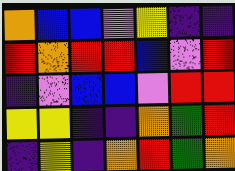[["orange", "blue", "blue", "violet", "yellow", "indigo", "indigo"], ["red", "orange", "red", "red", "blue", "violet", "red"], ["indigo", "violet", "blue", "blue", "violet", "red", "red"], ["yellow", "yellow", "indigo", "indigo", "orange", "green", "red"], ["indigo", "yellow", "indigo", "orange", "red", "green", "orange"]]